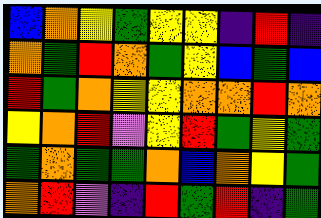[["blue", "orange", "yellow", "green", "yellow", "yellow", "indigo", "red", "indigo"], ["orange", "green", "red", "orange", "green", "yellow", "blue", "green", "blue"], ["red", "green", "orange", "yellow", "yellow", "orange", "orange", "red", "orange"], ["yellow", "orange", "red", "violet", "yellow", "red", "green", "yellow", "green"], ["green", "orange", "green", "green", "orange", "blue", "orange", "yellow", "green"], ["orange", "red", "violet", "indigo", "red", "green", "red", "indigo", "green"]]